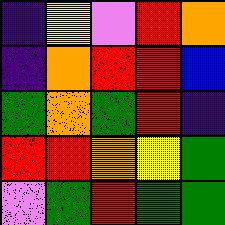[["indigo", "yellow", "violet", "red", "orange"], ["indigo", "orange", "red", "red", "blue"], ["green", "orange", "green", "red", "indigo"], ["red", "red", "orange", "yellow", "green"], ["violet", "green", "red", "green", "green"]]